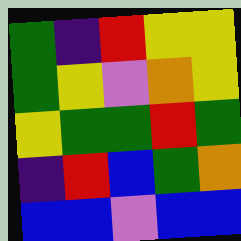[["green", "indigo", "red", "yellow", "yellow"], ["green", "yellow", "violet", "orange", "yellow"], ["yellow", "green", "green", "red", "green"], ["indigo", "red", "blue", "green", "orange"], ["blue", "blue", "violet", "blue", "blue"]]